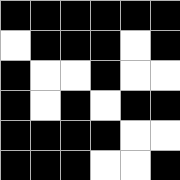[["black", "black", "black", "black", "black", "black"], ["white", "black", "black", "black", "white", "black"], ["black", "white", "white", "black", "white", "white"], ["black", "white", "black", "white", "black", "black"], ["black", "black", "black", "black", "white", "white"], ["black", "black", "black", "white", "white", "black"]]